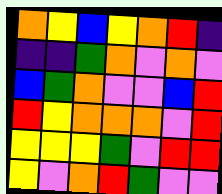[["orange", "yellow", "blue", "yellow", "orange", "red", "indigo"], ["indigo", "indigo", "green", "orange", "violet", "orange", "violet"], ["blue", "green", "orange", "violet", "violet", "blue", "red"], ["red", "yellow", "orange", "orange", "orange", "violet", "red"], ["yellow", "yellow", "yellow", "green", "violet", "red", "red"], ["yellow", "violet", "orange", "red", "green", "violet", "violet"]]